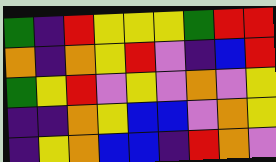[["green", "indigo", "red", "yellow", "yellow", "yellow", "green", "red", "red"], ["orange", "indigo", "orange", "yellow", "red", "violet", "indigo", "blue", "red"], ["green", "yellow", "red", "violet", "yellow", "violet", "orange", "violet", "yellow"], ["indigo", "indigo", "orange", "yellow", "blue", "blue", "violet", "orange", "yellow"], ["indigo", "yellow", "orange", "blue", "blue", "indigo", "red", "orange", "violet"]]